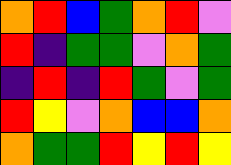[["orange", "red", "blue", "green", "orange", "red", "violet"], ["red", "indigo", "green", "green", "violet", "orange", "green"], ["indigo", "red", "indigo", "red", "green", "violet", "green"], ["red", "yellow", "violet", "orange", "blue", "blue", "orange"], ["orange", "green", "green", "red", "yellow", "red", "yellow"]]